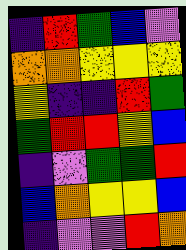[["indigo", "red", "green", "blue", "violet"], ["orange", "orange", "yellow", "yellow", "yellow"], ["yellow", "indigo", "indigo", "red", "green"], ["green", "red", "red", "yellow", "blue"], ["indigo", "violet", "green", "green", "red"], ["blue", "orange", "yellow", "yellow", "blue"], ["indigo", "violet", "violet", "red", "orange"]]